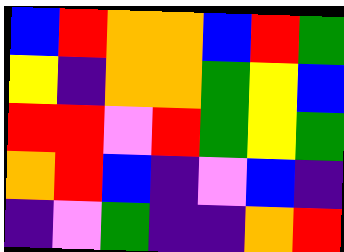[["blue", "red", "orange", "orange", "blue", "red", "green"], ["yellow", "indigo", "orange", "orange", "green", "yellow", "blue"], ["red", "red", "violet", "red", "green", "yellow", "green"], ["orange", "red", "blue", "indigo", "violet", "blue", "indigo"], ["indigo", "violet", "green", "indigo", "indigo", "orange", "red"]]